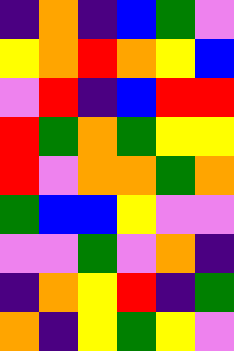[["indigo", "orange", "indigo", "blue", "green", "violet"], ["yellow", "orange", "red", "orange", "yellow", "blue"], ["violet", "red", "indigo", "blue", "red", "red"], ["red", "green", "orange", "green", "yellow", "yellow"], ["red", "violet", "orange", "orange", "green", "orange"], ["green", "blue", "blue", "yellow", "violet", "violet"], ["violet", "violet", "green", "violet", "orange", "indigo"], ["indigo", "orange", "yellow", "red", "indigo", "green"], ["orange", "indigo", "yellow", "green", "yellow", "violet"]]